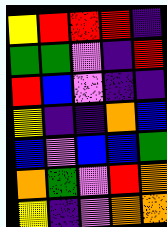[["yellow", "red", "red", "red", "indigo"], ["green", "green", "violet", "indigo", "red"], ["red", "blue", "violet", "indigo", "indigo"], ["yellow", "indigo", "indigo", "orange", "blue"], ["blue", "violet", "blue", "blue", "green"], ["orange", "green", "violet", "red", "orange"], ["yellow", "indigo", "violet", "orange", "orange"]]